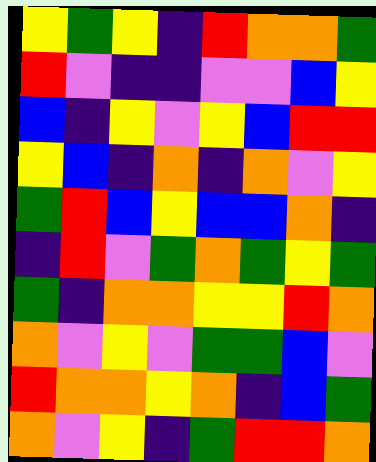[["yellow", "green", "yellow", "indigo", "red", "orange", "orange", "green"], ["red", "violet", "indigo", "indigo", "violet", "violet", "blue", "yellow"], ["blue", "indigo", "yellow", "violet", "yellow", "blue", "red", "red"], ["yellow", "blue", "indigo", "orange", "indigo", "orange", "violet", "yellow"], ["green", "red", "blue", "yellow", "blue", "blue", "orange", "indigo"], ["indigo", "red", "violet", "green", "orange", "green", "yellow", "green"], ["green", "indigo", "orange", "orange", "yellow", "yellow", "red", "orange"], ["orange", "violet", "yellow", "violet", "green", "green", "blue", "violet"], ["red", "orange", "orange", "yellow", "orange", "indigo", "blue", "green"], ["orange", "violet", "yellow", "indigo", "green", "red", "red", "orange"]]